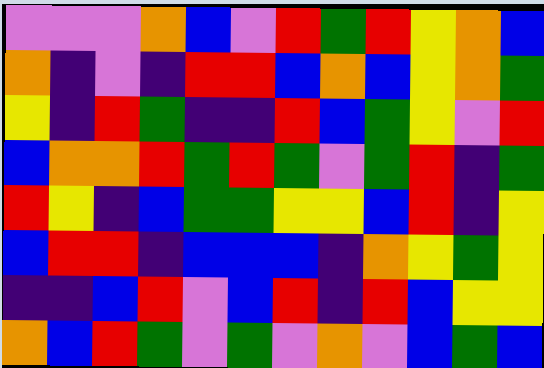[["violet", "violet", "violet", "orange", "blue", "violet", "red", "green", "red", "yellow", "orange", "blue"], ["orange", "indigo", "violet", "indigo", "red", "red", "blue", "orange", "blue", "yellow", "orange", "green"], ["yellow", "indigo", "red", "green", "indigo", "indigo", "red", "blue", "green", "yellow", "violet", "red"], ["blue", "orange", "orange", "red", "green", "red", "green", "violet", "green", "red", "indigo", "green"], ["red", "yellow", "indigo", "blue", "green", "green", "yellow", "yellow", "blue", "red", "indigo", "yellow"], ["blue", "red", "red", "indigo", "blue", "blue", "blue", "indigo", "orange", "yellow", "green", "yellow"], ["indigo", "indigo", "blue", "red", "violet", "blue", "red", "indigo", "red", "blue", "yellow", "yellow"], ["orange", "blue", "red", "green", "violet", "green", "violet", "orange", "violet", "blue", "green", "blue"]]